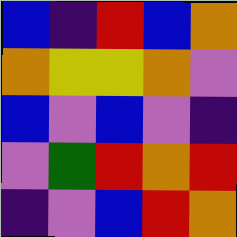[["blue", "indigo", "red", "blue", "orange"], ["orange", "yellow", "yellow", "orange", "violet"], ["blue", "violet", "blue", "violet", "indigo"], ["violet", "green", "red", "orange", "red"], ["indigo", "violet", "blue", "red", "orange"]]